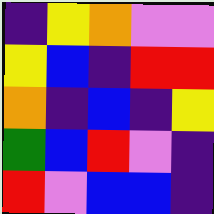[["indigo", "yellow", "orange", "violet", "violet"], ["yellow", "blue", "indigo", "red", "red"], ["orange", "indigo", "blue", "indigo", "yellow"], ["green", "blue", "red", "violet", "indigo"], ["red", "violet", "blue", "blue", "indigo"]]